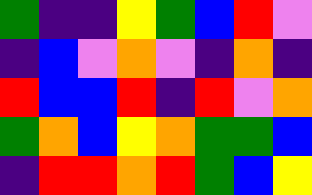[["green", "indigo", "indigo", "yellow", "green", "blue", "red", "violet"], ["indigo", "blue", "violet", "orange", "violet", "indigo", "orange", "indigo"], ["red", "blue", "blue", "red", "indigo", "red", "violet", "orange"], ["green", "orange", "blue", "yellow", "orange", "green", "green", "blue"], ["indigo", "red", "red", "orange", "red", "green", "blue", "yellow"]]